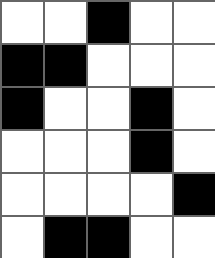[["white", "white", "black", "white", "white"], ["black", "black", "white", "white", "white"], ["black", "white", "white", "black", "white"], ["white", "white", "white", "black", "white"], ["white", "white", "white", "white", "black"], ["white", "black", "black", "white", "white"]]